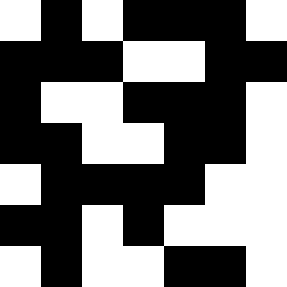[["white", "black", "white", "black", "black", "black", "white"], ["black", "black", "black", "white", "white", "black", "black"], ["black", "white", "white", "black", "black", "black", "white"], ["black", "black", "white", "white", "black", "black", "white"], ["white", "black", "black", "black", "black", "white", "white"], ["black", "black", "white", "black", "white", "white", "white"], ["white", "black", "white", "white", "black", "black", "white"]]